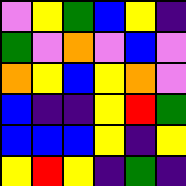[["violet", "yellow", "green", "blue", "yellow", "indigo"], ["green", "violet", "orange", "violet", "blue", "violet"], ["orange", "yellow", "blue", "yellow", "orange", "violet"], ["blue", "indigo", "indigo", "yellow", "red", "green"], ["blue", "blue", "blue", "yellow", "indigo", "yellow"], ["yellow", "red", "yellow", "indigo", "green", "indigo"]]